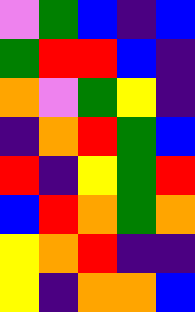[["violet", "green", "blue", "indigo", "blue"], ["green", "red", "red", "blue", "indigo"], ["orange", "violet", "green", "yellow", "indigo"], ["indigo", "orange", "red", "green", "blue"], ["red", "indigo", "yellow", "green", "red"], ["blue", "red", "orange", "green", "orange"], ["yellow", "orange", "red", "indigo", "indigo"], ["yellow", "indigo", "orange", "orange", "blue"]]